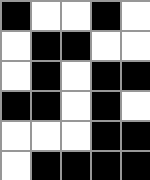[["black", "white", "white", "black", "white"], ["white", "black", "black", "white", "white"], ["white", "black", "white", "black", "black"], ["black", "black", "white", "black", "white"], ["white", "white", "white", "black", "black"], ["white", "black", "black", "black", "black"]]